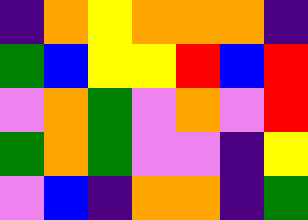[["indigo", "orange", "yellow", "orange", "orange", "orange", "indigo"], ["green", "blue", "yellow", "yellow", "red", "blue", "red"], ["violet", "orange", "green", "violet", "orange", "violet", "red"], ["green", "orange", "green", "violet", "violet", "indigo", "yellow"], ["violet", "blue", "indigo", "orange", "orange", "indigo", "green"]]